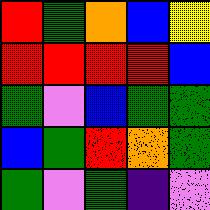[["red", "green", "orange", "blue", "yellow"], ["red", "red", "red", "red", "blue"], ["green", "violet", "blue", "green", "green"], ["blue", "green", "red", "orange", "green"], ["green", "violet", "green", "indigo", "violet"]]